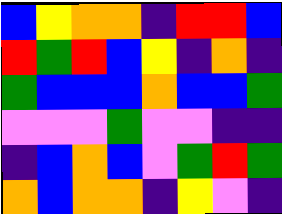[["blue", "yellow", "orange", "orange", "indigo", "red", "red", "blue"], ["red", "green", "red", "blue", "yellow", "indigo", "orange", "indigo"], ["green", "blue", "blue", "blue", "orange", "blue", "blue", "green"], ["violet", "violet", "violet", "green", "violet", "violet", "indigo", "indigo"], ["indigo", "blue", "orange", "blue", "violet", "green", "red", "green"], ["orange", "blue", "orange", "orange", "indigo", "yellow", "violet", "indigo"]]